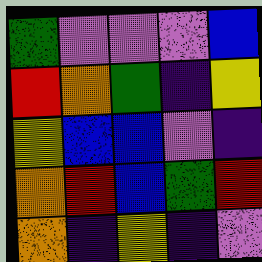[["green", "violet", "violet", "violet", "blue"], ["red", "orange", "green", "indigo", "yellow"], ["yellow", "blue", "blue", "violet", "indigo"], ["orange", "red", "blue", "green", "red"], ["orange", "indigo", "yellow", "indigo", "violet"]]